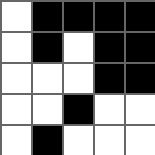[["white", "black", "black", "black", "black"], ["white", "black", "white", "black", "black"], ["white", "white", "white", "black", "black"], ["white", "white", "black", "white", "white"], ["white", "black", "white", "white", "white"]]